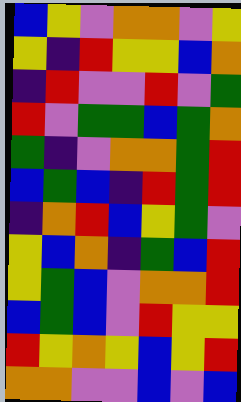[["blue", "yellow", "violet", "orange", "orange", "violet", "yellow"], ["yellow", "indigo", "red", "yellow", "yellow", "blue", "orange"], ["indigo", "red", "violet", "violet", "red", "violet", "green"], ["red", "violet", "green", "green", "blue", "green", "orange"], ["green", "indigo", "violet", "orange", "orange", "green", "red"], ["blue", "green", "blue", "indigo", "red", "green", "red"], ["indigo", "orange", "red", "blue", "yellow", "green", "violet"], ["yellow", "blue", "orange", "indigo", "green", "blue", "red"], ["yellow", "green", "blue", "violet", "orange", "orange", "red"], ["blue", "green", "blue", "violet", "red", "yellow", "yellow"], ["red", "yellow", "orange", "yellow", "blue", "yellow", "red"], ["orange", "orange", "violet", "violet", "blue", "violet", "blue"]]